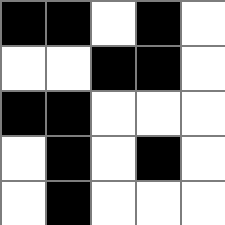[["black", "black", "white", "black", "white"], ["white", "white", "black", "black", "white"], ["black", "black", "white", "white", "white"], ["white", "black", "white", "black", "white"], ["white", "black", "white", "white", "white"]]